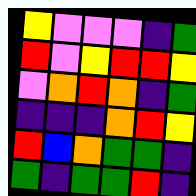[["yellow", "violet", "violet", "violet", "indigo", "green"], ["red", "violet", "yellow", "red", "red", "yellow"], ["violet", "orange", "red", "orange", "indigo", "green"], ["indigo", "indigo", "indigo", "orange", "red", "yellow"], ["red", "blue", "orange", "green", "green", "indigo"], ["green", "indigo", "green", "green", "red", "indigo"]]